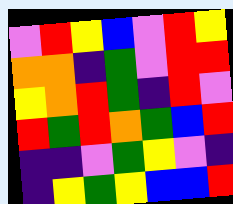[["violet", "red", "yellow", "blue", "violet", "red", "yellow"], ["orange", "orange", "indigo", "green", "violet", "red", "red"], ["yellow", "orange", "red", "green", "indigo", "red", "violet"], ["red", "green", "red", "orange", "green", "blue", "red"], ["indigo", "indigo", "violet", "green", "yellow", "violet", "indigo"], ["indigo", "yellow", "green", "yellow", "blue", "blue", "red"]]